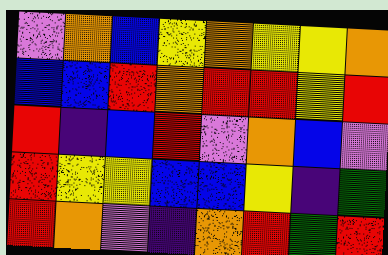[["violet", "orange", "blue", "yellow", "orange", "yellow", "yellow", "orange"], ["blue", "blue", "red", "orange", "red", "red", "yellow", "red"], ["red", "indigo", "blue", "red", "violet", "orange", "blue", "violet"], ["red", "yellow", "yellow", "blue", "blue", "yellow", "indigo", "green"], ["red", "orange", "violet", "indigo", "orange", "red", "green", "red"]]